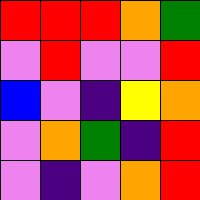[["red", "red", "red", "orange", "green"], ["violet", "red", "violet", "violet", "red"], ["blue", "violet", "indigo", "yellow", "orange"], ["violet", "orange", "green", "indigo", "red"], ["violet", "indigo", "violet", "orange", "red"]]